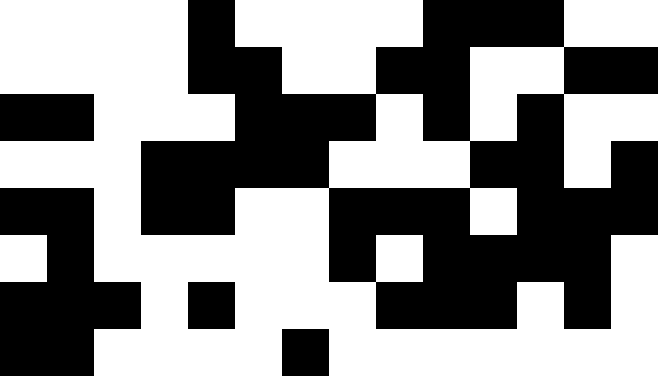[["white", "white", "white", "white", "black", "white", "white", "white", "white", "black", "black", "black", "white", "white"], ["white", "white", "white", "white", "black", "black", "white", "white", "black", "black", "white", "white", "black", "black"], ["black", "black", "white", "white", "white", "black", "black", "black", "white", "black", "white", "black", "white", "white"], ["white", "white", "white", "black", "black", "black", "black", "white", "white", "white", "black", "black", "white", "black"], ["black", "black", "white", "black", "black", "white", "white", "black", "black", "black", "white", "black", "black", "black"], ["white", "black", "white", "white", "white", "white", "white", "black", "white", "black", "black", "black", "black", "white"], ["black", "black", "black", "white", "black", "white", "white", "white", "black", "black", "black", "white", "black", "white"], ["black", "black", "white", "white", "white", "white", "black", "white", "white", "white", "white", "white", "white", "white"]]